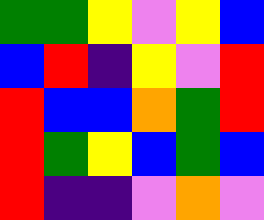[["green", "green", "yellow", "violet", "yellow", "blue"], ["blue", "red", "indigo", "yellow", "violet", "red"], ["red", "blue", "blue", "orange", "green", "red"], ["red", "green", "yellow", "blue", "green", "blue"], ["red", "indigo", "indigo", "violet", "orange", "violet"]]